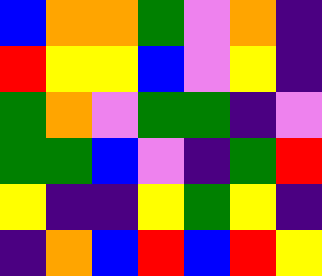[["blue", "orange", "orange", "green", "violet", "orange", "indigo"], ["red", "yellow", "yellow", "blue", "violet", "yellow", "indigo"], ["green", "orange", "violet", "green", "green", "indigo", "violet"], ["green", "green", "blue", "violet", "indigo", "green", "red"], ["yellow", "indigo", "indigo", "yellow", "green", "yellow", "indigo"], ["indigo", "orange", "blue", "red", "blue", "red", "yellow"]]